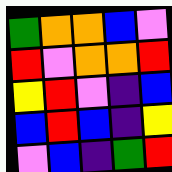[["green", "orange", "orange", "blue", "violet"], ["red", "violet", "orange", "orange", "red"], ["yellow", "red", "violet", "indigo", "blue"], ["blue", "red", "blue", "indigo", "yellow"], ["violet", "blue", "indigo", "green", "red"]]